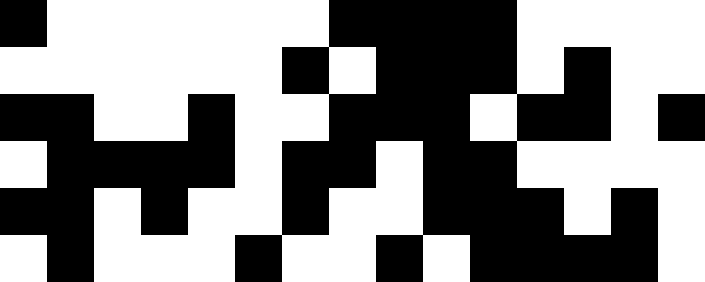[["black", "white", "white", "white", "white", "white", "white", "black", "black", "black", "black", "white", "white", "white", "white"], ["white", "white", "white", "white", "white", "white", "black", "white", "black", "black", "black", "white", "black", "white", "white"], ["black", "black", "white", "white", "black", "white", "white", "black", "black", "black", "white", "black", "black", "white", "black"], ["white", "black", "black", "black", "black", "white", "black", "black", "white", "black", "black", "white", "white", "white", "white"], ["black", "black", "white", "black", "white", "white", "black", "white", "white", "black", "black", "black", "white", "black", "white"], ["white", "black", "white", "white", "white", "black", "white", "white", "black", "white", "black", "black", "black", "black", "white"]]